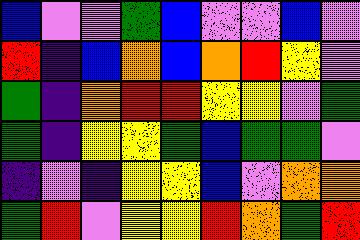[["blue", "violet", "violet", "green", "blue", "violet", "violet", "blue", "violet"], ["red", "indigo", "blue", "orange", "blue", "orange", "red", "yellow", "violet"], ["green", "indigo", "orange", "red", "red", "yellow", "yellow", "violet", "green"], ["green", "indigo", "yellow", "yellow", "green", "blue", "green", "green", "violet"], ["indigo", "violet", "indigo", "yellow", "yellow", "blue", "violet", "orange", "orange"], ["green", "red", "violet", "yellow", "yellow", "red", "orange", "green", "red"]]